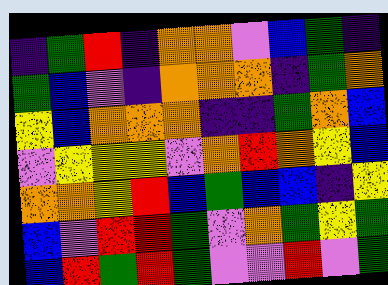[["indigo", "green", "red", "indigo", "orange", "orange", "violet", "blue", "green", "indigo"], ["green", "blue", "violet", "indigo", "orange", "orange", "orange", "indigo", "green", "orange"], ["yellow", "blue", "orange", "orange", "orange", "indigo", "indigo", "green", "orange", "blue"], ["violet", "yellow", "yellow", "yellow", "violet", "orange", "red", "orange", "yellow", "blue"], ["orange", "orange", "yellow", "red", "blue", "green", "blue", "blue", "indigo", "yellow"], ["blue", "violet", "red", "red", "green", "violet", "orange", "green", "yellow", "green"], ["blue", "red", "green", "red", "green", "violet", "violet", "red", "violet", "green"]]